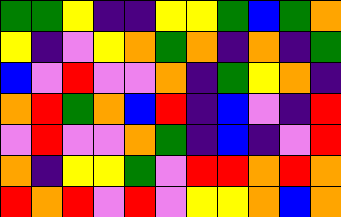[["green", "green", "yellow", "indigo", "indigo", "yellow", "yellow", "green", "blue", "green", "orange"], ["yellow", "indigo", "violet", "yellow", "orange", "green", "orange", "indigo", "orange", "indigo", "green"], ["blue", "violet", "red", "violet", "violet", "orange", "indigo", "green", "yellow", "orange", "indigo"], ["orange", "red", "green", "orange", "blue", "red", "indigo", "blue", "violet", "indigo", "red"], ["violet", "red", "violet", "violet", "orange", "green", "indigo", "blue", "indigo", "violet", "red"], ["orange", "indigo", "yellow", "yellow", "green", "violet", "red", "red", "orange", "red", "orange"], ["red", "orange", "red", "violet", "red", "violet", "yellow", "yellow", "orange", "blue", "orange"]]